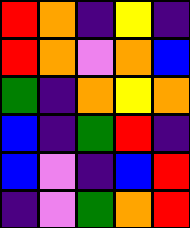[["red", "orange", "indigo", "yellow", "indigo"], ["red", "orange", "violet", "orange", "blue"], ["green", "indigo", "orange", "yellow", "orange"], ["blue", "indigo", "green", "red", "indigo"], ["blue", "violet", "indigo", "blue", "red"], ["indigo", "violet", "green", "orange", "red"]]